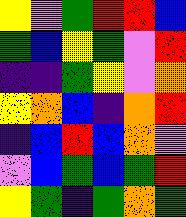[["yellow", "violet", "green", "red", "red", "blue"], ["green", "blue", "yellow", "green", "violet", "red"], ["indigo", "indigo", "green", "yellow", "violet", "orange"], ["yellow", "orange", "blue", "indigo", "orange", "red"], ["indigo", "blue", "red", "blue", "orange", "violet"], ["violet", "blue", "green", "blue", "green", "red"], ["yellow", "green", "indigo", "green", "orange", "green"]]